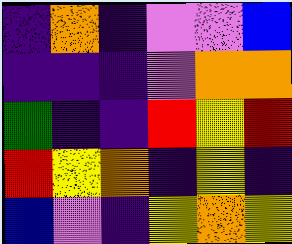[["indigo", "orange", "indigo", "violet", "violet", "blue"], ["indigo", "indigo", "indigo", "violet", "orange", "orange"], ["green", "indigo", "indigo", "red", "yellow", "red"], ["red", "yellow", "orange", "indigo", "yellow", "indigo"], ["blue", "violet", "indigo", "yellow", "orange", "yellow"]]